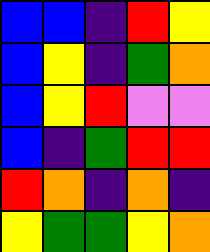[["blue", "blue", "indigo", "red", "yellow"], ["blue", "yellow", "indigo", "green", "orange"], ["blue", "yellow", "red", "violet", "violet"], ["blue", "indigo", "green", "red", "red"], ["red", "orange", "indigo", "orange", "indigo"], ["yellow", "green", "green", "yellow", "orange"]]